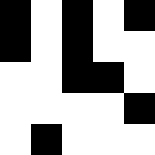[["black", "white", "black", "white", "black"], ["black", "white", "black", "white", "white"], ["white", "white", "black", "black", "white"], ["white", "white", "white", "white", "black"], ["white", "black", "white", "white", "white"]]